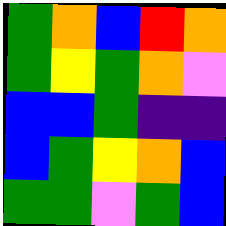[["green", "orange", "blue", "red", "orange"], ["green", "yellow", "green", "orange", "violet"], ["blue", "blue", "green", "indigo", "indigo"], ["blue", "green", "yellow", "orange", "blue"], ["green", "green", "violet", "green", "blue"]]